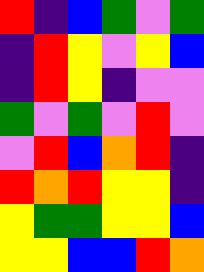[["red", "indigo", "blue", "green", "violet", "green"], ["indigo", "red", "yellow", "violet", "yellow", "blue"], ["indigo", "red", "yellow", "indigo", "violet", "violet"], ["green", "violet", "green", "violet", "red", "violet"], ["violet", "red", "blue", "orange", "red", "indigo"], ["red", "orange", "red", "yellow", "yellow", "indigo"], ["yellow", "green", "green", "yellow", "yellow", "blue"], ["yellow", "yellow", "blue", "blue", "red", "orange"]]